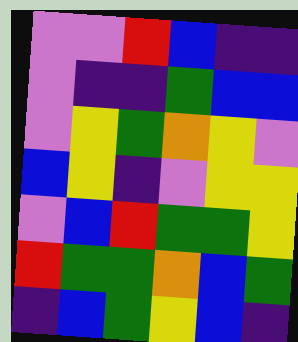[["violet", "violet", "red", "blue", "indigo", "indigo"], ["violet", "indigo", "indigo", "green", "blue", "blue"], ["violet", "yellow", "green", "orange", "yellow", "violet"], ["blue", "yellow", "indigo", "violet", "yellow", "yellow"], ["violet", "blue", "red", "green", "green", "yellow"], ["red", "green", "green", "orange", "blue", "green"], ["indigo", "blue", "green", "yellow", "blue", "indigo"]]